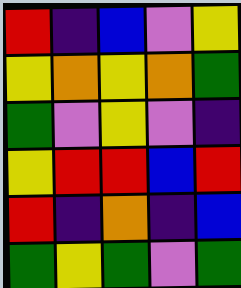[["red", "indigo", "blue", "violet", "yellow"], ["yellow", "orange", "yellow", "orange", "green"], ["green", "violet", "yellow", "violet", "indigo"], ["yellow", "red", "red", "blue", "red"], ["red", "indigo", "orange", "indigo", "blue"], ["green", "yellow", "green", "violet", "green"]]